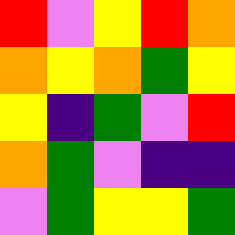[["red", "violet", "yellow", "red", "orange"], ["orange", "yellow", "orange", "green", "yellow"], ["yellow", "indigo", "green", "violet", "red"], ["orange", "green", "violet", "indigo", "indigo"], ["violet", "green", "yellow", "yellow", "green"]]